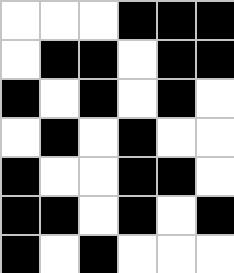[["white", "white", "white", "black", "black", "black"], ["white", "black", "black", "white", "black", "black"], ["black", "white", "black", "white", "black", "white"], ["white", "black", "white", "black", "white", "white"], ["black", "white", "white", "black", "black", "white"], ["black", "black", "white", "black", "white", "black"], ["black", "white", "black", "white", "white", "white"]]